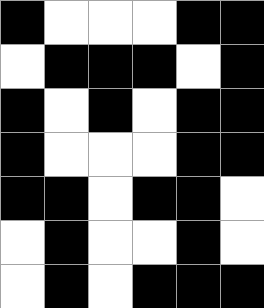[["black", "white", "white", "white", "black", "black"], ["white", "black", "black", "black", "white", "black"], ["black", "white", "black", "white", "black", "black"], ["black", "white", "white", "white", "black", "black"], ["black", "black", "white", "black", "black", "white"], ["white", "black", "white", "white", "black", "white"], ["white", "black", "white", "black", "black", "black"]]